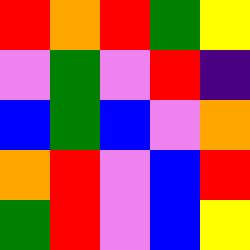[["red", "orange", "red", "green", "yellow"], ["violet", "green", "violet", "red", "indigo"], ["blue", "green", "blue", "violet", "orange"], ["orange", "red", "violet", "blue", "red"], ["green", "red", "violet", "blue", "yellow"]]